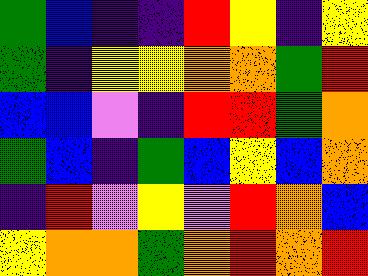[["green", "blue", "indigo", "indigo", "red", "yellow", "indigo", "yellow"], ["green", "indigo", "yellow", "yellow", "orange", "orange", "green", "red"], ["blue", "blue", "violet", "indigo", "red", "red", "green", "orange"], ["green", "blue", "indigo", "green", "blue", "yellow", "blue", "orange"], ["indigo", "red", "violet", "yellow", "violet", "red", "orange", "blue"], ["yellow", "orange", "orange", "green", "orange", "red", "orange", "red"]]